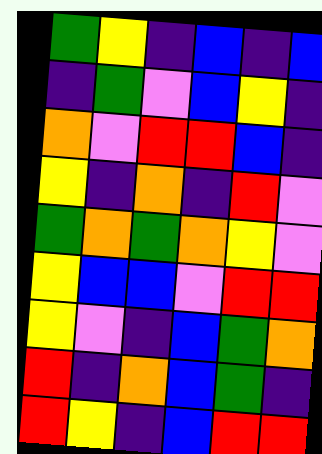[["green", "yellow", "indigo", "blue", "indigo", "blue"], ["indigo", "green", "violet", "blue", "yellow", "indigo"], ["orange", "violet", "red", "red", "blue", "indigo"], ["yellow", "indigo", "orange", "indigo", "red", "violet"], ["green", "orange", "green", "orange", "yellow", "violet"], ["yellow", "blue", "blue", "violet", "red", "red"], ["yellow", "violet", "indigo", "blue", "green", "orange"], ["red", "indigo", "orange", "blue", "green", "indigo"], ["red", "yellow", "indigo", "blue", "red", "red"]]